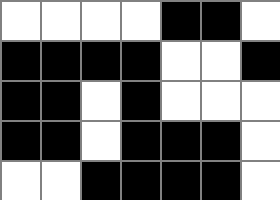[["white", "white", "white", "white", "black", "black", "white"], ["black", "black", "black", "black", "white", "white", "black"], ["black", "black", "white", "black", "white", "white", "white"], ["black", "black", "white", "black", "black", "black", "white"], ["white", "white", "black", "black", "black", "black", "white"]]